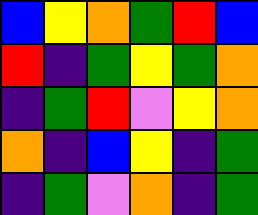[["blue", "yellow", "orange", "green", "red", "blue"], ["red", "indigo", "green", "yellow", "green", "orange"], ["indigo", "green", "red", "violet", "yellow", "orange"], ["orange", "indigo", "blue", "yellow", "indigo", "green"], ["indigo", "green", "violet", "orange", "indigo", "green"]]